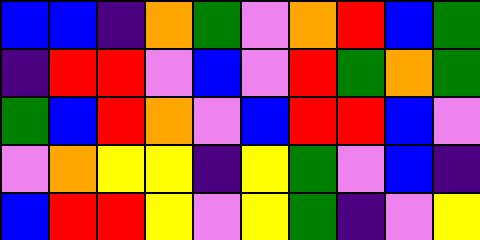[["blue", "blue", "indigo", "orange", "green", "violet", "orange", "red", "blue", "green"], ["indigo", "red", "red", "violet", "blue", "violet", "red", "green", "orange", "green"], ["green", "blue", "red", "orange", "violet", "blue", "red", "red", "blue", "violet"], ["violet", "orange", "yellow", "yellow", "indigo", "yellow", "green", "violet", "blue", "indigo"], ["blue", "red", "red", "yellow", "violet", "yellow", "green", "indigo", "violet", "yellow"]]